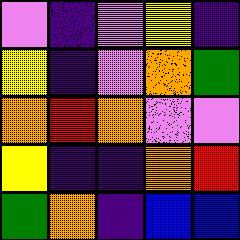[["violet", "indigo", "violet", "yellow", "indigo"], ["yellow", "indigo", "violet", "orange", "green"], ["orange", "red", "orange", "violet", "violet"], ["yellow", "indigo", "indigo", "orange", "red"], ["green", "orange", "indigo", "blue", "blue"]]